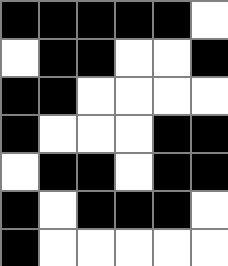[["black", "black", "black", "black", "black", "white"], ["white", "black", "black", "white", "white", "black"], ["black", "black", "white", "white", "white", "white"], ["black", "white", "white", "white", "black", "black"], ["white", "black", "black", "white", "black", "black"], ["black", "white", "black", "black", "black", "white"], ["black", "white", "white", "white", "white", "white"]]